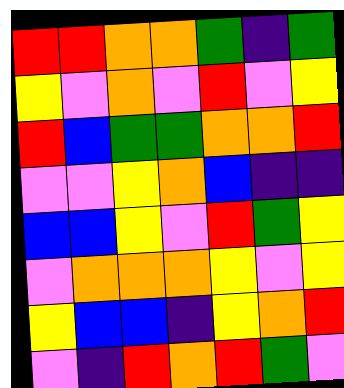[["red", "red", "orange", "orange", "green", "indigo", "green"], ["yellow", "violet", "orange", "violet", "red", "violet", "yellow"], ["red", "blue", "green", "green", "orange", "orange", "red"], ["violet", "violet", "yellow", "orange", "blue", "indigo", "indigo"], ["blue", "blue", "yellow", "violet", "red", "green", "yellow"], ["violet", "orange", "orange", "orange", "yellow", "violet", "yellow"], ["yellow", "blue", "blue", "indigo", "yellow", "orange", "red"], ["violet", "indigo", "red", "orange", "red", "green", "violet"]]